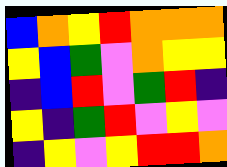[["blue", "orange", "yellow", "red", "orange", "orange", "orange"], ["yellow", "blue", "green", "violet", "orange", "yellow", "yellow"], ["indigo", "blue", "red", "violet", "green", "red", "indigo"], ["yellow", "indigo", "green", "red", "violet", "yellow", "violet"], ["indigo", "yellow", "violet", "yellow", "red", "red", "orange"]]